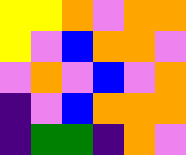[["yellow", "yellow", "orange", "violet", "orange", "orange"], ["yellow", "violet", "blue", "orange", "orange", "violet"], ["violet", "orange", "violet", "blue", "violet", "orange"], ["indigo", "violet", "blue", "orange", "orange", "orange"], ["indigo", "green", "green", "indigo", "orange", "violet"]]